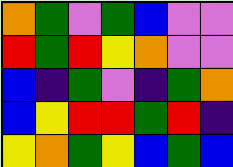[["orange", "green", "violet", "green", "blue", "violet", "violet"], ["red", "green", "red", "yellow", "orange", "violet", "violet"], ["blue", "indigo", "green", "violet", "indigo", "green", "orange"], ["blue", "yellow", "red", "red", "green", "red", "indigo"], ["yellow", "orange", "green", "yellow", "blue", "green", "blue"]]